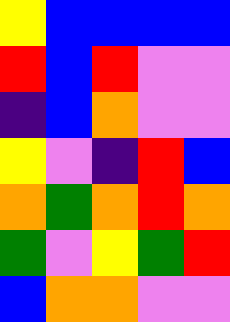[["yellow", "blue", "blue", "blue", "blue"], ["red", "blue", "red", "violet", "violet"], ["indigo", "blue", "orange", "violet", "violet"], ["yellow", "violet", "indigo", "red", "blue"], ["orange", "green", "orange", "red", "orange"], ["green", "violet", "yellow", "green", "red"], ["blue", "orange", "orange", "violet", "violet"]]